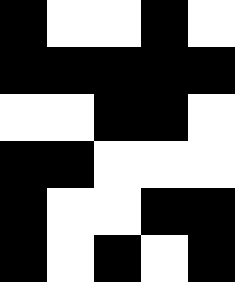[["black", "white", "white", "black", "white"], ["black", "black", "black", "black", "black"], ["white", "white", "black", "black", "white"], ["black", "black", "white", "white", "white"], ["black", "white", "white", "black", "black"], ["black", "white", "black", "white", "black"]]